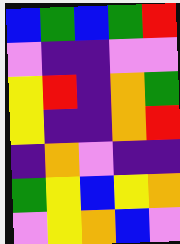[["blue", "green", "blue", "green", "red"], ["violet", "indigo", "indigo", "violet", "violet"], ["yellow", "red", "indigo", "orange", "green"], ["yellow", "indigo", "indigo", "orange", "red"], ["indigo", "orange", "violet", "indigo", "indigo"], ["green", "yellow", "blue", "yellow", "orange"], ["violet", "yellow", "orange", "blue", "violet"]]